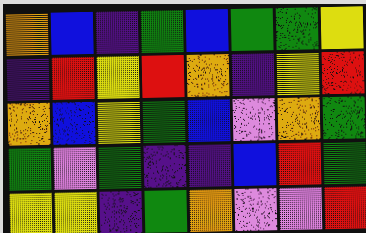[["orange", "blue", "indigo", "green", "blue", "green", "green", "yellow"], ["indigo", "red", "yellow", "red", "orange", "indigo", "yellow", "red"], ["orange", "blue", "yellow", "green", "blue", "violet", "orange", "green"], ["green", "violet", "green", "indigo", "indigo", "blue", "red", "green"], ["yellow", "yellow", "indigo", "green", "orange", "violet", "violet", "red"]]